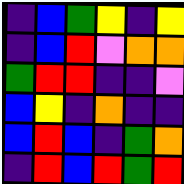[["indigo", "blue", "green", "yellow", "indigo", "yellow"], ["indigo", "blue", "red", "violet", "orange", "orange"], ["green", "red", "red", "indigo", "indigo", "violet"], ["blue", "yellow", "indigo", "orange", "indigo", "indigo"], ["blue", "red", "blue", "indigo", "green", "orange"], ["indigo", "red", "blue", "red", "green", "red"]]